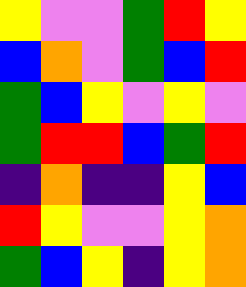[["yellow", "violet", "violet", "green", "red", "yellow"], ["blue", "orange", "violet", "green", "blue", "red"], ["green", "blue", "yellow", "violet", "yellow", "violet"], ["green", "red", "red", "blue", "green", "red"], ["indigo", "orange", "indigo", "indigo", "yellow", "blue"], ["red", "yellow", "violet", "violet", "yellow", "orange"], ["green", "blue", "yellow", "indigo", "yellow", "orange"]]